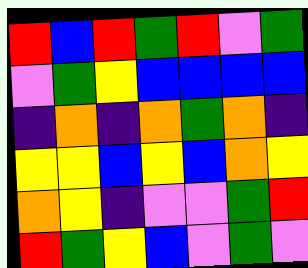[["red", "blue", "red", "green", "red", "violet", "green"], ["violet", "green", "yellow", "blue", "blue", "blue", "blue"], ["indigo", "orange", "indigo", "orange", "green", "orange", "indigo"], ["yellow", "yellow", "blue", "yellow", "blue", "orange", "yellow"], ["orange", "yellow", "indigo", "violet", "violet", "green", "red"], ["red", "green", "yellow", "blue", "violet", "green", "violet"]]